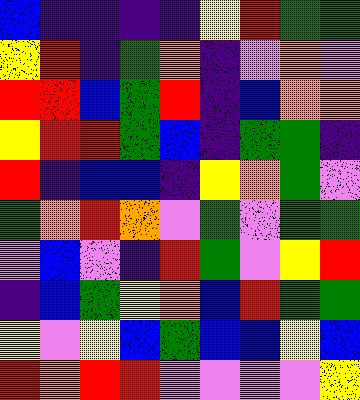[["blue", "indigo", "indigo", "indigo", "indigo", "yellow", "red", "green", "green"], ["yellow", "red", "indigo", "green", "orange", "indigo", "violet", "orange", "violet"], ["red", "red", "blue", "green", "red", "indigo", "blue", "orange", "orange"], ["yellow", "red", "red", "green", "blue", "indigo", "green", "green", "indigo"], ["red", "indigo", "blue", "blue", "indigo", "yellow", "orange", "green", "violet"], ["green", "orange", "red", "orange", "violet", "green", "violet", "green", "green"], ["violet", "blue", "violet", "indigo", "red", "green", "violet", "yellow", "red"], ["indigo", "blue", "green", "yellow", "orange", "blue", "red", "green", "green"], ["yellow", "violet", "yellow", "blue", "green", "blue", "blue", "yellow", "blue"], ["red", "orange", "red", "red", "violet", "violet", "violet", "violet", "yellow"]]